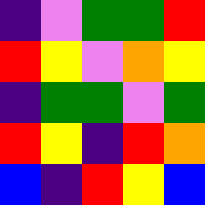[["indigo", "violet", "green", "green", "red"], ["red", "yellow", "violet", "orange", "yellow"], ["indigo", "green", "green", "violet", "green"], ["red", "yellow", "indigo", "red", "orange"], ["blue", "indigo", "red", "yellow", "blue"]]